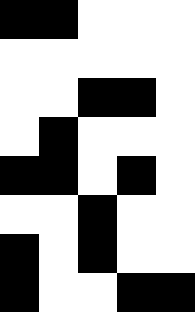[["black", "black", "white", "white", "white"], ["white", "white", "white", "white", "white"], ["white", "white", "black", "black", "white"], ["white", "black", "white", "white", "white"], ["black", "black", "white", "black", "white"], ["white", "white", "black", "white", "white"], ["black", "white", "black", "white", "white"], ["black", "white", "white", "black", "black"]]